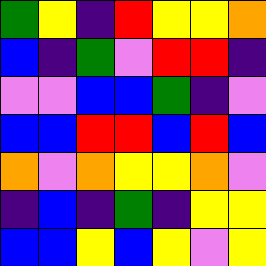[["green", "yellow", "indigo", "red", "yellow", "yellow", "orange"], ["blue", "indigo", "green", "violet", "red", "red", "indigo"], ["violet", "violet", "blue", "blue", "green", "indigo", "violet"], ["blue", "blue", "red", "red", "blue", "red", "blue"], ["orange", "violet", "orange", "yellow", "yellow", "orange", "violet"], ["indigo", "blue", "indigo", "green", "indigo", "yellow", "yellow"], ["blue", "blue", "yellow", "blue", "yellow", "violet", "yellow"]]